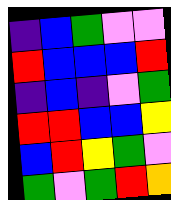[["indigo", "blue", "green", "violet", "violet"], ["red", "blue", "blue", "blue", "red"], ["indigo", "blue", "indigo", "violet", "green"], ["red", "red", "blue", "blue", "yellow"], ["blue", "red", "yellow", "green", "violet"], ["green", "violet", "green", "red", "orange"]]